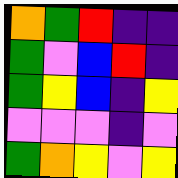[["orange", "green", "red", "indigo", "indigo"], ["green", "violet", "blue", "red", "indigo"], ["green", "yellow", "blue", "indigo", "yellow"], ["violet", "violet", "violet", "indigo", "violet"], ["green", "orange", "yellow", "violet", "yellow"]]